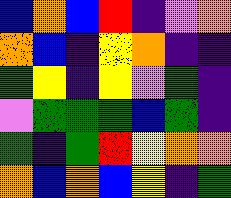[["blue", "orange", "blue", "red", "indigo", "violet", "orange"], ["orange", "blue", "indigo", "yellow", "orange", "indigo", "indigo"], ["green", "yellow", "indigo", "yellow", "violet", "green", "indigo"], ["violet", "green", "green", "green", "blue", "green", "indigo"], ["green", "indigo", "green", "red", "yellow", "orange", "orange"], ["orange", "blue", "orange", "blue", "yellow", "indigo", "green"]]